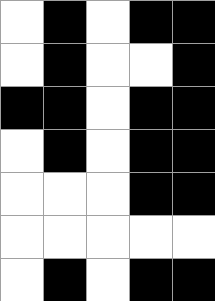[["white", "black", "white", "black", "black"], ["white", "black", "white", "white", "black"], ["black", "black", "white", "black", "black"], ["white", "black", "white", "black", "black"], ["white", "white", "white", "black", "black"], ["white", "white", "white", "white", "white"], ["white", "black", "white", "black", "black"]]